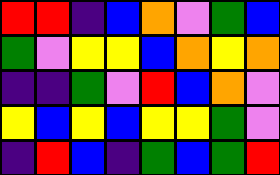[["red", "red", "indigo", "blue", "orange", "violet", "green", "blue"], ["green", "violet", "yellow", "yellow", "blue", "orange", "yellow", "orange"], ["indigo", "indigo", "green", "violet", "red", "blue", "orange", "violet"], ["yellow", "blue", "yellow", "blue", "yellow", "yellow", "green", "violet"], ["indigo", "red", "blue", "indigo", "green", "blue", "green", "red"]]